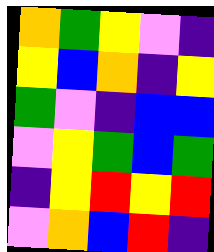[["orange", "green", "yellow", "violet", "indigo"], ["yellow", "blue", "orange", "indigo", "yellow"], ["green", "violet", "indigo", "blue", "blue"], ["violet", "yellow", "green", "blue", "green"], ["indigo", "yellow", "red", "yellow", "red"], ["violet", "orange", "blue", "red", "indigo"]]